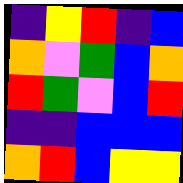[["indigo", "yellow", "red", "indigo", "blue"], ["orange", "violet", "green", "blue", "orange"], ["red", "green", "violet", "blue", "red"], ["indigo", "indigo", "blue", "blue", "blue"], ["orange", "red", "blue", "yellow", "yellow"]]